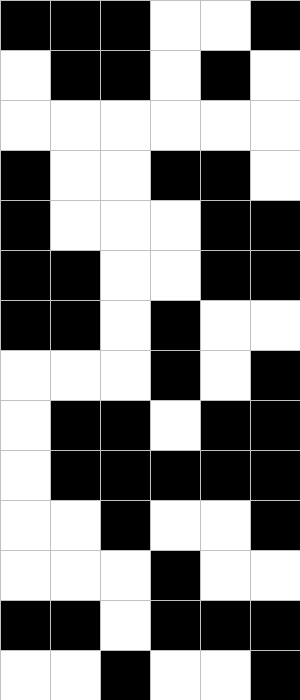[["black", "black", "black", "white", "white", "black"], ["white", "black", "black", "white", "black", "white"], ["white", "white", "white", "white", "white", "white"], ["black", "white", "white", "black", "black", "white"], ["black", "white", "white", "white", "black", "black"], ["black", "black", "white", "white", "black", "black"], ["black", "black", "white", "black", "white", "white"], ["white", "white", "white", "black", "white", "black"], ["white", "black", "black", "white", "black", "black"], ["white", "black", "black", "black", "black", "black"], ["white", "white", "black", "white", "white", "black"], ["white", "white", "white", "black", "white", "white"], ["black", "black", "white", "black", "black", "black"], ["white", "white", "black", "white", "white", "black"]]